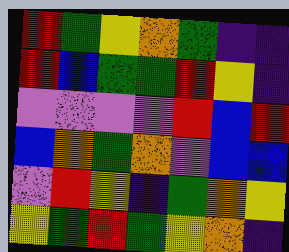[["red", "green", "yellow", "orange", "green", "indigo", "indigo"], ["red", "blue", "green", "green", "red", "yellow", "indigo"], ["violet", "violet", "violet", "violet", "red", "blue", "red"], ["blue", "orange", "green", "orange", "violet", "blue", "blue"], ["violet", "red", "yellow", "indigo", "green", "orange", "yellow"], ["yellow", "green", "red", "green", "yellow", "orange", "indigo"]]